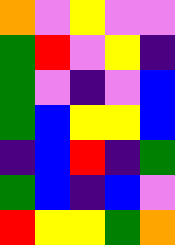[["orange", "violet", "yellow", "violet", "violet"], ["green", "red", "violet", "yellow", "indigo"], ["green", "violet", "indigo", "violet", "blue"], ["green", "blue", "yellow", "yellow", "blue"], ["indigo", "blue", "red", "indigo", "green"], ["green", "blue", "indigo", "blue", "violet"], ["red", "yellow", "yellow", "green", "orange"]]